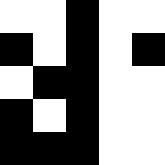[["white", "white", "black", "white", "white"], ["black", "white", "black", "white", "black"], ["white", "black", "black", "white", "white"], ["black", "white", "black", "white", "white"], ["black", "black", "black", "white", "white"]]